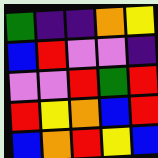[["green", "indigo", "indigo", "orange", "yellow"], ["blue", "red", "violet", "violet", "indigo"], ["violet", "violet", "red", "green", "red"], ["red", "yellow", "orange", "blue", "red"], ["blue", "orange", "red", "yellow", "blue"]]